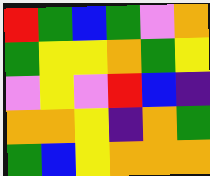[["red", "green", "blue", "green", "violet", "orange"], ["green", "yellow", "yellow", "orange", "green", "yellow"], ["violet", "yellow", "violet", "red", "blue", "indigo"], ["orange", "orange", "yellow", "indigo", "orange", "green"], ["green", "blue", "yellow", "orange", "orange", "orange"]]